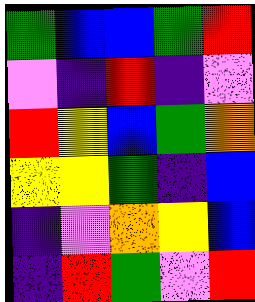[["green", "blue", "blue", "green", "red"], ["violet", "indigo", "red", "indigo", "violet"], ["red", "yellow", "blue", "green", "orange"], ["yellow", "yellow", "green", "indigo", "blue"], ["indigo", "violet", "orange", "yellow", "blue"], ["indigo", "red", "green", "violet", "red"]]